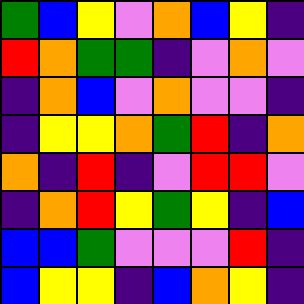[["green", "blue", "yellow", "violet", "orange", "blue", "yellow", "indigo"], ["red", "orange", "green", "green", "indigo", "violet", "orange", "violet"], ["indigo", "orange", "blue", "violet", "orange", "violet", "violet", "indigo"], ["indigo", "yellow", "yellow", "orange", "green", "red", "indigo", "orange"], ["orange", "indigo", "red", "indigo", "violet", "red", "red", "violet"], ["indigo", "orange", "red", "yellow", "green", "yellow", "indigo", "blue"], ["blue", "blue", "green", "violet", "violet", "violet", "red", "indigo"], ["blue", "yellow", "yellow", "indigo", "blue", "orange", "yellow", "indigo"]]